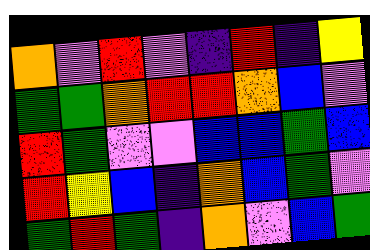[["orange", "violet", "red", "violet", "indigo", "red", "indigo", "yellow"], ["green", "green", "orange", "red", "red", "orange", "blue", "violet"], ["red", "green", "violet", "violet", "blue", "blue", "green", "blue"], ["red", "yellow", "blue", "indigo", "orange", "blue", "green", "violet"], ["green", "red", "green", "indigo", "orange", "violet", "blue", "green"]]